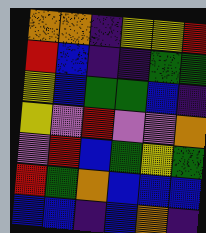[["orange", "orange", "indigo", "yellow", "yellow", "red"], ["red", "blue", "indigo", "indigo", "green", "green"], ["yellow", "blue", "green", "green", "blue", "indigo"], ["yellow", "violet", "red", "violet", "violet", "orange"], ["violet", "red", "blue", "green", "yellow", "green"], ["red", "green", "orange", "blue", "blue", "blue"], ["blue", "blue", "indigo", "blue", "orange", "indigo"]]